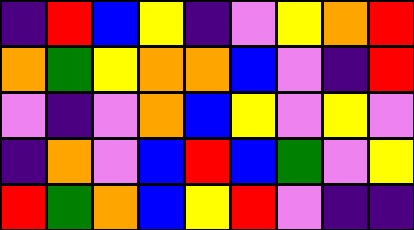[["indigo", "red", "blue", "yellow", "indigo", "violet", "yellow", "orange", "red"], ["orange", "green", "yellow", "orange", "orange", "blue", "violet", "indigo", "red"], ["violet", "indigo", "violet", "orange", "blue", "yellow", "violet", "yellow", "violet"], ["indigo", "orange", "violet", "blue", "red", "blue", "green", "violet", "yellow"], ["red", "green", "orange", "blue", "yellow", "red", "violet", "indigo", "indigo"]]